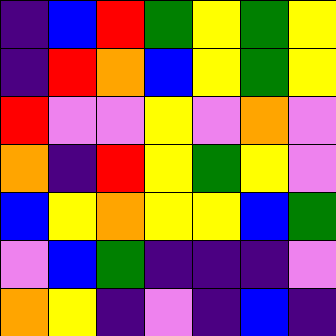[["indigo", "blue", "red", "green", "yellow", "green", "yellow"], ["indigo", "red", "orange", "blue", "yellow", "green", "yellow"], ["red", "violet", "violet", "yellow", "violet", "orange", "violet"], ["orange", "indigo", "red", "yellow", "green", "yellow", "violet"], ["blue", "yellow", "orange", "yellow", "yellow", "blue", "green"], ["violet", "blue", "green", "indigo", "indigo", "indigo", "violet"], ["orange", "yellow", "indigo", "violet", "indigo", "blue", "indigo"]]